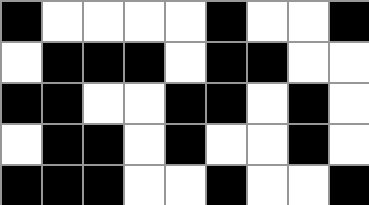[["black", "white", "white", "white", "white", "black", "white", "white", "black"], ["white", "black", "black", "black", "white", "black", "black", "white", "white"], ["black", "black", "white", "white", "black", "black", "white", "black", "white"], ["white", "black", "black", "white", "black", "white", "white", "black", "white"], ["black", "black", "black", "white", "white", "black", "white", "white", "black"]]